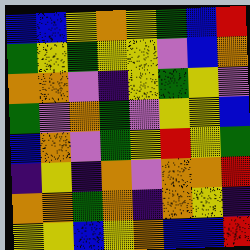[["blue", "blue", "yellow", "orange", "yellow", "green", "blue", "red"], ["green", "yellow", "green", "yellow", "yellow", "violet", "blue", "orange"], ["orange", "orange", "violet", "indigo", "yellow", "green", "yellow", "violet"], ["green", "violet", "orange", "green", "violet", "yellow", "yellow", "blue"], ["blue", "orange", "violet", "green", "yellow", "red", "yellow", "green"], ["indigo", "yellow", "indigo", "orange", "violet", "orange", "orange", "red"], ["orange", "orange", "green", "orange", "indigo", "orange", "yellow", "indigo"], ["yellow", "yellow", "blue", "yellow", "orange", "blue", "blue", "red"]]